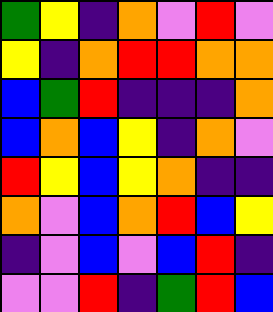[["green", "yellow", "indigo", "orange", "violet", "red", "violet"], ["yellow", "indigo", "orange", "red", "red", "orange", "orange"], ["blue", "green", "red", "indigo", "indigo", "indigo", "orange"], ["blue", "orange", "blue", "yellow", "indigo", "orange", "violet"], ["red", "yellow", "blue", "yellow", "orange", "indigo", "indigo"], ["orange", "violet", "blue", "orange", "red", "blue", "yellow"], ["indigo", "violet", "blue", "violet", "blue", "red", "indigo"], ["violet", "violet", "red", "indigo", "green", "red", "blue"]]